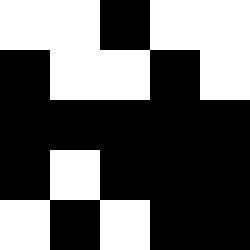[["white", "white", "black", "white", "white"], ["black", "white", "white", "black", "white"], ["black", "black", "black", "black", "black"], ["black", "white", "black", "black", "black"], ["white", "black", "white", "black", "black"]]